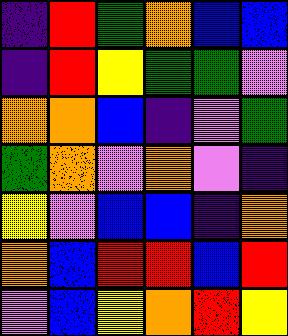[["indigo", "red", "green", "orange", "blue", "blue"], ["indigo", "red", "yellow", "green", "green", "violet"], ["orange", "orange", "blue", "indigo", "violet", "green"], ["green", "orange", "violet", "orange", "violet", "indigo"], ["yellow", "violet", "blue", "blue", "indigo", "orange"], ["orange", "blue", "red", "red", "blue", "red"], ["violet", "blue", "yellow", "orange", "red", "yellow"]]